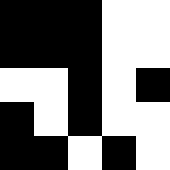[["black", "black", "black", "white", "white"], ["black", "black", "black", "white", "white"], ["white", "white", "black", "white", "black"], ["black", "white", "black", "white", "white"], ["black", "black", "white", "black", "white"]]